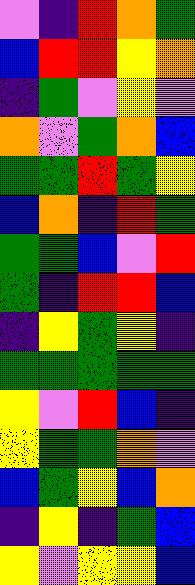[["violet", "indigo", "red", "orange", "green"], ["blue", "red", "red", "yellow", "orange"], ["indigo", "green", "violet", "yellow", "violet"], ["orange", "violet", "green", "orange", "blue"], ["green", "green", "red", "green", "yellow"], ["blue", "orange", "indigo", "red", "green"], ["green", "green", "blue", "violet", "red"], ["green", "indigo", "red", "red", "blue"], ["indigo", "yellow", "green", "yellow", "indigo"], ["green", "green", "green", "green", "green"], ["yellow", "violet", "red", "blue", "indigo"], ["yellow", "green", "green", "orange", "violet"], ["blue", "green", "yellow", "blue", "orange"], ["indigo", "yellow", "indigo", "green", "blue"], ["yellow", "violet", "yellow", "yellow", "blue"]]